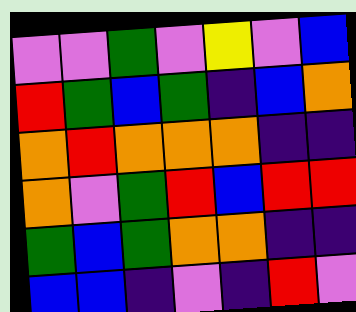[["violet", "violet", "green", "violet", "yellow", "violet", "blue"], ["red", "green", "blue", "green", "indigo", "blue", "orange"], ["orange", "red", "orange", "orange", "orange", "indigo", "indigo"], ["orange", "violet", "green", "red", "blue", "red", "red"], ["green", "blue", "green", "orange", "orange", "indigo", "indigo"], ["blue", "blue", "indigo", "violet", "indigo", "red", "violet"]]